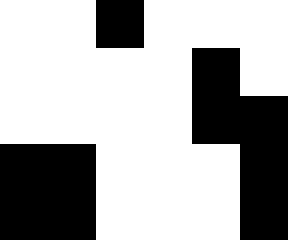[["white", "white", "black", "white", "white", "white"], ["white", "white", "white", "white", "black", "white"], ["white", "white", "white", "white", "black", "black"], ["black", "black", "white", "white", "white", "black"], ["black", "black", "white", "white", "white", "black"]]